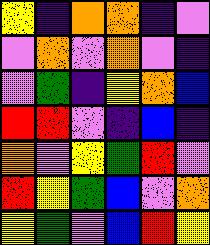[["yellow", "indigo", "orange", "orange", "indigo", "violet"], ["violet", "orange", "violet", "orange", "violet", "indigo"], ["violet", "green", "indigo", "yellow", "orange", "blue"], ["red", "red", "violet", "indigo", "blue", "indigo"], ["orange", "violet", "yellow", "green", "red", "violet"], ["red", "yellow", "green", "blue", "violet", "orange"], ["yellow", "green", "violet", "blue", "red", "yellow"]]